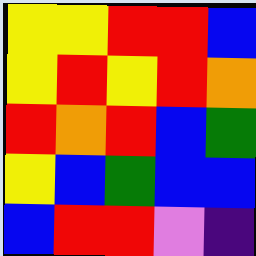[["yellow", "yellow", "red", "red", "blue"], ["yellow", "red", "yellow", "red", "orange"], ["red", "orange", "red", "blue", "green"], ["yellow", "blue", "green", "blue", "blue"], ["blue", "red", "red", "violet", "indigo"]]